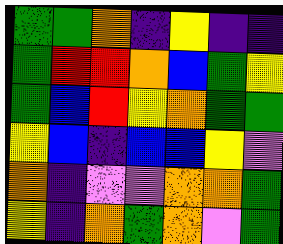[["green", "green", "orange", "indigo", "yellow", "indigo", "indigo"], ["green", "red", "red", "orange", "blue", "green", "yellow"], ["green", "blue", "red", "yellow", "orange", "green", "green"], ["yellow", "blue", "indigo", "blue", "blue", "yellow", "violet"], ["orange", "indigo", "violet", "violet", "orange", "orange", "green"], ["yellow", "indigo", "orange", "green", "orange", "violet", "green"]]